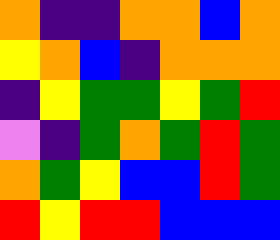[["orange", "indigo", "indigo", "orange", "orange", "blue", "orange"], ["yellow", "orange", "blue", "indigo", "orange", "orange", "orange"], ["indigo", "yellow", "green", "green", "yellow", "green", "red"], ["violet", "indigo", "green", "orange", "green", "red", "green"], ["orange", "green", "yellow", "blue", "blue", "red", "green"], ["red", "yellow", "red", "red", "blue", "blue", "blue"]]